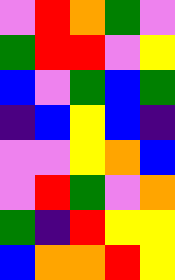[["violet", "red", "orange", "green", "violet"], ["green", "red", "red", "violet", "yellow"], ["blue", "violet", "green", "blue", "green"], ["indigo", "blue", "yellow", "blue", "indigo"], ["violet", "violet", "yellow", "orange", "blue"], ["violet", "red", "green", "violet", "orange"], ["green", "indigo", "red", "yellow", "yellow"], ["blue", "orange", "orange", "red", "yellow"]]